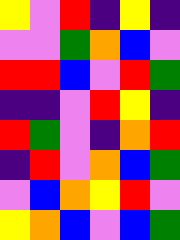[["yellow", "violet", "red", "indigo", "yellow", "indigo"], ["violet", "violet", "green", "orange", "blue", "violet"], ["red", "red", "blue", "violet", "red", "green"], ["indigo", "indigo", "violet", "red", "yellow", "indigo"], ["red", "green", "violet", "indigo", "orange", "red"], ["indigo", "red", "violet", "orange", "blue", "green"], ["violet", "blue", "orange", "yellow", "red", "violet"], ["yellow", "orange", "blue", "violet", "blue", "green"]]